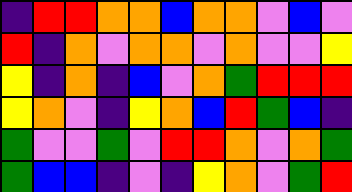[["indigo", "red", "red", "orange", "orange", "blue", "orange", "orange", "violet", "blue", "violet"], ["red", "indigo", "orange", "violet", "orange", "orange", "violet", "orange", "violet", "violet", "yellow"], ["yellow", "indigo", "orange", "indigo", "blue", "violet", "orange", "green", "red", "red", "red"], ["yellow", "orange", "violet", "indigo", "yellow", "orange", "blue", "red", "green", "blue", "indigo"], ["green", "violet", "violet", "green", "violet", "red", "red", "orange", "violet", "orange", "green"], ["green", "blue", "blue", "indigo", "violet", "indigo", "yellow", "orange", "violet", "green", "red"]]